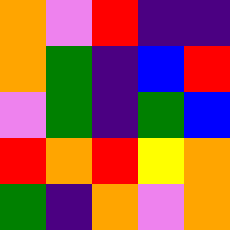[["orange", "violet", "red", "indigo", "indigo"], ["orange", "green", "indigo", "blue", "red"], ["violet", "green", "indigo", "green", "blue"], ["red", "orange", "red", "yellow", "orange"], ["green", "indigo", "orange", "violet", "orange"]]